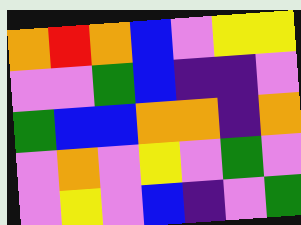[["orange", "red", "orange", "blue", "violet", "yellow", "yellow"], ["violet", "violet", "green", "blue", "indigo", "indigo", "violet"], ["green", "blue", "blue", "orange", "orange", "indigo", "orange"], ["violet", "orange", "violet", "yellow", "violet", "green", "violet"], ["violet", "yellow", "violet", "blue", "indigo", "violet", "green"]]